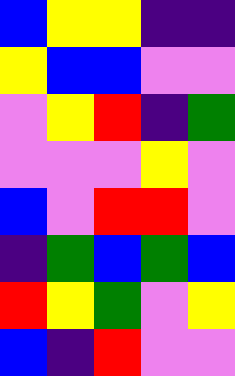[["blue", "yellow", "yellow", "indigo", "indigo"], ["yellow", "blue", "blue", "violet", "violet"], ["violet", "yellow", "red", "indigo", "green"], ["violet", "violet", "violet", "yellow", "violet"], ["blue", "violet", "red", "red", "violet"], ["indigo", "green", "blue", "green", "blue"], ["red", "yellow", "green", "violet", "yellow"], ["blue", "indigo", "red", "violet", "violet"]]